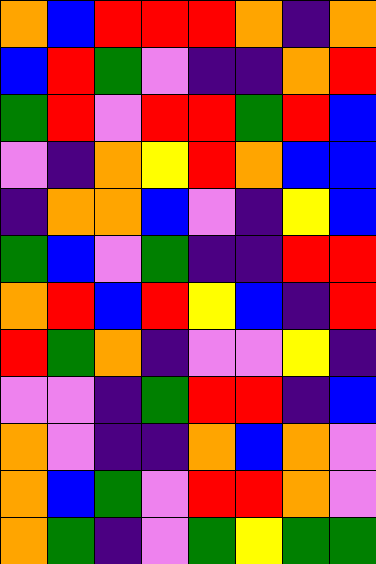[["orange", "blue", "red", "red", "red", "orange", "indigo", "orange"], ["blue", "red", "green", "violet", "indigo", "indigo", "orange", "red"], ["green", "red", "violet", "red", "red", "green", "red", "blue"], ["violet", "indigo", "orange", "yellow", "red", "orange", "blue", "blue"], ["indigo", "orange", "orange", "blue", "violet", "indigo", "yellow", "blue"], ["green", "blue", "violet", "green", "indigo", "indigo", "red", "red"], ["orange", "red", "blue", "red", "yellow", "blue", "indigo", "red"], ["red", "green", "orange", "indigo", "violet", "violet", "yellow", "indigo"], ["violet", "violet", "indigo", "green", "red", "red", "indigo", "blue"], ["orange", "violet", "indigo", "indigo", "orange", "blue", "orange", "violet"], ["orange", "blue", "green", "violet", "red", "red", "orange", "violet"], ["orange", "green", "indigo", "violet", "green", "yellow", "green", "green"]]